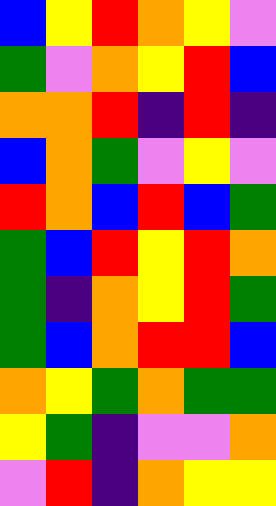[["blue", "yellow", "red", "orange", "yellow", "violet"], ["green", "violet", "orange", "yellow", "red", "blue"], ["orange", "orange", "red", "indigo", "red", "indigo"], ["blue", "orange", "green", "violet", "yellow", "violet"], ["red", "orange", "blue", "red", "blue", "green"], ["green", "blue", "red", "yellow", "red", "orange"], ["green", "indigo", "orange", "yellow", "red", "green"], ["green", "blue", "orange", "red", "red", "blue"], ["orange", "yellow", "green", "orange", "green", "green"], ["yellow", "green", "indigo", "violet", "violet", "orange"], ["violet", "red", "indigo", "orange", "yellow", "yellow"]]